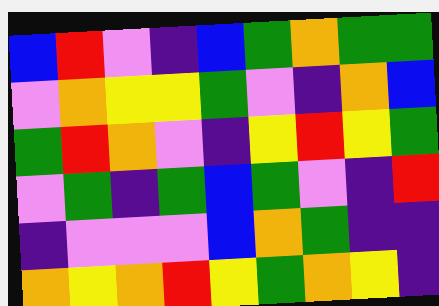[["blue", "red", "violet", "indigo", "blue", "green", "orange", "green", "green"], ["violet", "orange", "yellow", "yellow", "green", "violet", "indigo", "orange", "blue"], ["green", "red", "orange", "violet", "indigo", "yellow", "red", "yellow", "green"], ["violet", "green", "indigo", "green", "blue", "green", "violet", "indigo", "red"], ["indigo", "violet", "violet", "violet", "blue", "orange", "green", "indigo", "indigo"], ["orange", "yellow", "orange", "red", "yellow", "green", "orange", "yellow", "indigo"]]